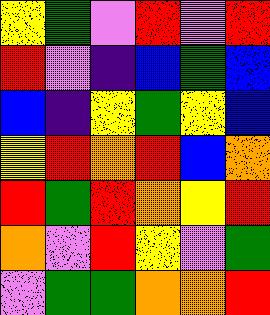[["yellow", "green", "violet", "red", "violet", "red"], ["red", "violet", "indigo", "blue", "green", "blue"], ["blue", "indigo", "yellow", "green", "yellow", "blue"], ["yellow", "red", "orange", "red", "blue", "orange"], ["red", "green", "red", "orange", "yellow", "red"], ["orange", "violet", "red", "yellow", "violet", "green"], ["violet", "green", "green", "orange", "orange", "red"]]